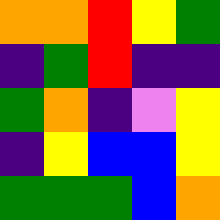[["orange", "orange", "red", "yellow", "green"], ["indigo", "green", "red", "indigo", "indigo"], ["green", "orange", "indigo", "violet", "yellow"], ["indigo", "yellow", "blue", "blue", "yellow"], ["green", "green", "green", "blue", "orange"]]